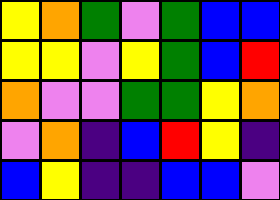[["yellow", "orange", "green", "violet", "green", "blue", "blue"], ["yellow", "yellow", "violet", "yellow", "green", "blue", "red"], ["orange", "violet", "violet", "green", "green", "yellow", "orange"], ["violet", "orange", "indigo", "blue", "red", "yellow", "indigo"], ["blue", "yellow", "indigo", "indigo", "blue", "blue", "violet"]]